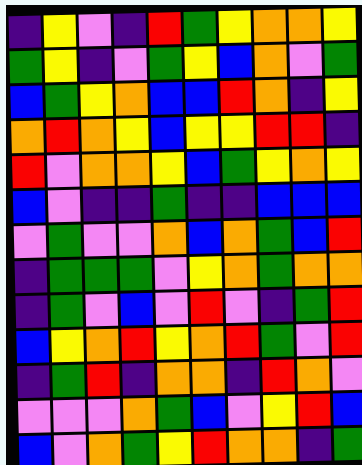[["indigo", "yellow", "violet", "indigo", "red", "green", "yellow", "orange", "orange", "yellow"], ["green", "yellow", "indigo", "violet", "green", "yellow", "blue", "orange", "violet", "green"], ["blue", "green", "yellow", "orange", "blue", "blue", "red", "orange", "indigo", "yellow"], ["orange", "red", "orange", "yellow", "blue", "yellow", "yellow", "red", "red", "indigo"], ["red", "violet", "orange", "orange", "yellow", "blue", "green", "yellow", "orange", "yellow"], ["blue", "violet", "indigo", "indigo", "green", "indigo", "indigo", "blue", "blue", "blue"], ["violet", "green", "violet", "violet", "orange", "blue", "orange", "green", "blue", "red"], ["indigo", "green", "green", "green", "violet", "yellow", "orange", "green", "orange", "orange"], ["indigo", "green", "violet", "blue", "violet", "red", "violet", "indigo", "green", "red"], ["blue", "yellow", "orange", "red", "yellow", "orange", "red", "green", "violet", "red"], ["indigo", "green", "red", "indigo", "orange", "orange", "indigo", "red", "orange", "violet"], ["violet", "violet", "violet", "orange", "green", "blue", "violet", "yellow", "red", "blue"], ["blue", "violet", "orange", "green", "yellow", "red", "orange", "orange", "indigo", "green"]]